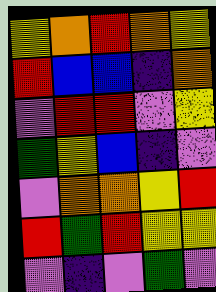[["yellow", "orange", "red", "orange", "yellow"], ["red", "blue", "blue", "indigo", "orange"], ["violet", "red", "red", "violet", "yellow"], ["green", "yellow", "blue", "indigo", "violet"], ["violet", "orange", "orange", "yellow", "red"], ["red", "green", "red", "yellow", "yellow"], ["violet", "indigo", "violet", "green", "violet"]]